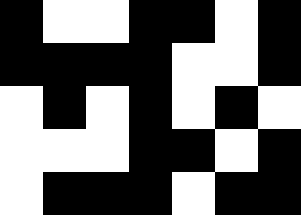[["black", "white", "white", "black", "black", "white", "black"], ["black", "black", "black", "black", "white", "white", "black"], ["white", "black", "white", "black", "white", "black", "white"], ["white", "white", "white", "black", "black", "white", "black"], ["white", "black", "black", "black", "white", "black", "black"]]